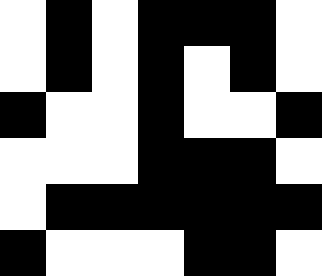[["white", "black", "white", "black", "black", "black", "white"], ["white", "black", "white", "black", "white", "black", "white"], ["black", "white", "white", "black", "white", "white", "black"], ["white", "white", "white", "black", "black", "black", "white"], ["white", "black", "black", "black", "black", "black", "black"], ["black", "white", "white", "white", "black", "black", "white"]]